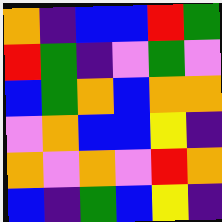[["orange", "indigo", "blue", "blue", "red", "green"], ["red", "green", "indigo", "violet", "green", "violet"], ["blue", "green", "orange", "blue", "orange", "orange"], ["violet", "orange", "blue", "blue", "yellow", "indigo"], ["orange", "violet", "orange", "violet", "red", "orange"], ["blue", "indigo", "green", "blue", "yellow", "indigo"]]